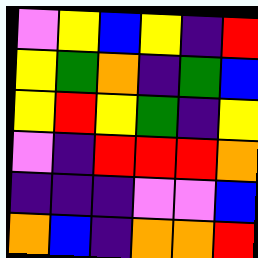[["violet", "yellow", "blue", "yellow", "indigo", "red"], ["yellow", "green", "orange", "indigo", "green", "blue"], ["yellow", "red", "yellow", "green", "indigo", "yellow"], ["violet", "indigo", "red", "red", "red", "orange"], ["indigo", "indigo", "indigo", "violet", "violet", "blue"], ["orange", "blue", "indigo", "orange", "orange", "red"]]